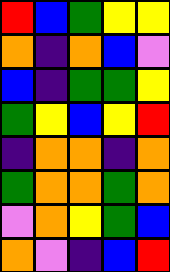[["red", "blue", "green", "yellow", "yellow"], ["orange", "indigo", "orange", "blue", "violet"], ["blue", "indigo", "green", "green", "yellow"], ["green", "yellow", "blue", "yellow", "red"], ["indigo", "orange", "orange", "indigo", "orange"], ["green", "orange", "orange", "green", "orange"], ["violet", "orange", "yellow", "green", "blue"], ["orange", "violet", "indigo", "blue", "red"]]